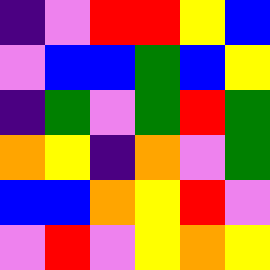[["indigo", "violet", "red", "red", "yellow", "blue"], ["violet", "blue", "blue", "green", "blue", "yellow"], ["indigo", "green", "violet", "green", "red", "green"], ["orange", "yellow", "indigo", "orange", "violet", "green"], ["blue", "blue", "orange", "yellow", "red", "violet"], ["violet", "red", "violet", "yellow", "orange", "yellow"]]